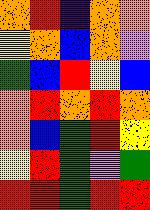[["orange", "red", "indigo", "orange", "orange"], ["yellow", "orange", "blue", "orange", "violet"], ["green", "blue", "red", "yellow", "blue"], ["orange", "red", "orange", "red", "orange"], ["orange", "blue", "green", "red", "yellow"], ["yellow", "red", "green", "violet", "green"], ["red", "red", "green", "red", "red"]]